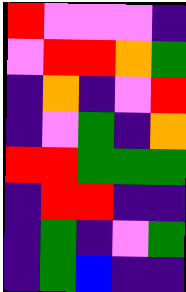[["red", "violet", "violet", "violet", "indigo"], ["violet", "red", "red", "orange", "green"], ["indigo", "orange", "indigo", "violet", "red"], ["indigo", "violet", "green", "indigo", "orange"], ["red", "red", "green", "green", "green"], ["indigo", "red", "red", "indigo", "indigo"], ["indigo", "green", "indigo", "violet", "green"], ["indigo", "green", "blue", "indigo", "indigo"]]